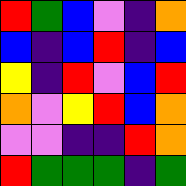[["red", "green", "blue", "violet", "indigo", "orange"], ["blue", "indigo", "blue", "red", "indigo", "blue"], ["yellow", "indigo", "red", "violet", "blue", "red"], ["orange", "violet", "yellow", "red", "blue", "orange"], ["violet", "violet", "indigo", "indigo", "red", "orange"], ["red", "green", "green", "green", "indigo", "green"]]